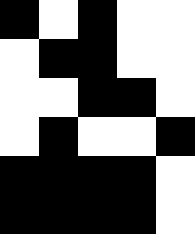[["black", "white", "black", "white", "white"], ["white", "black", "black", "white", "white"], ["white", "white", "black", "black", "white"], ["white", "black", "white", "white", "black"], ["black", "black", "black", "black", "white"], ["black", "black", "black", "black", "white"]]